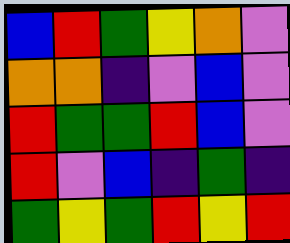[["blue", "red", "green", "yellow", "orange", "violet"], ["orange", "orange", "indigo", "violet", "blue", "violet"], ["red", "green", "green", "red", "blue", "violet"], ["red", "violet", "blue", "indigo", "green", "indigo"], ["green", "yellow", "green", "red", "yellow", "red"]]